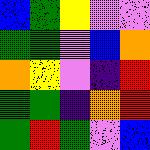[["blue", "green", "yellow", "violet", "violet"], ["green", "green", "violet", "blue", "orange"], ["orange", "yellow", "violet", "indigo", "red"], ["green", "green", "indigo", "orange", "red"], ["green", "red", "green", "violet", "blue"]]